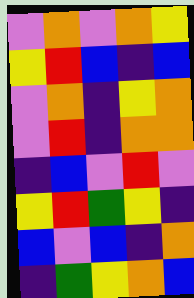[["violet", "orange", "violet", "orange", "yellow"], ["yellow", "red", "blue", "indigo", "blue"], ["violet", "orange", "indigo", "yellow", "orange"], ["violet", "red", "indigo", "orange", "orange"], ["indigo", "blue", "violet", "red", "violet"], ["yellow", "red", "green", "yellow", "indigo"], ["blue", "violet", "blue", "indigo", "orange"], ["indigo", "green", "yellow", "orange", "blue"]]